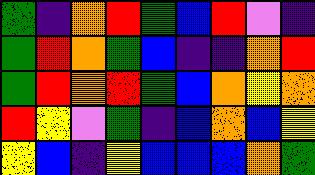[["green", "indigo", "orange", "red", "green", "blue", "red", "violet", "indigo"], ["green", "red", "orange", "green", "blue", "indigo", "indigo", "orange", "red"], ["green", "red", "orange", "red", "green", "blue", "orange", "yellow", "orange"], ["red", "yellow", "violet", "green", "indigo", "blue", "orange", "blue", "yellow"], ["yellow", "blue", "indigo", "yellow", "blue", "blue", "blue", "orange", "green"]]